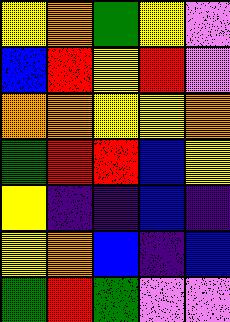[["yellow", "orange", "green", "yellow", "violet"], ["blue", "red", "yellow", "red", "violet"], ["orange", "orange", "yellow", "yellow", "orange"], ["green", "red", "red", "blue", "yellow"], ["yellow", "indigo", "indigo", "blue", "indigo"], ["yellow", "orange", "blue", "indigo", "blue"], ["green", "red", "green", "violet", "violet"]]